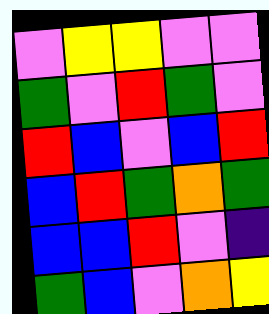[["violet", "yellow", "yellow", "violet", "violet"], ["green", "violet", "red", "green", "violet"], ["red", "blue", "violet", "blue", "red"], ["blue", "red", "green", "orange", "green"], ["blue", "blue", "red", "violet", "indigo"], ["green", "blue", "violet", "orange", "yellow"]]